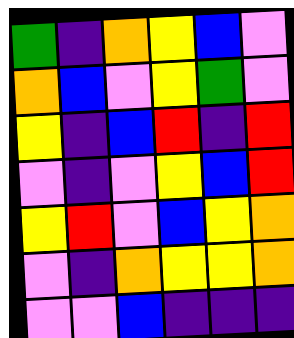[["green", "indigo", "orange", "yellow", "blue", "violet"], ["orange", "blue", "violet", "yellow", "green", "violet"], ["yellow", "indigo", "blue", "red", "indigo", "red"], ["violet", "indigo", "violet", "yellow", "blue", "red"], ["yellow", "red", "violet", "blue", "yellow", "orange"], ["violet", "indigo", "orange", "yellow", "yellow", "orange"], ["violet", "violet", "blue", "indigo", "indigo", "indigo"]]